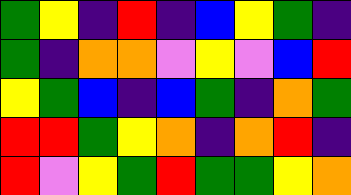[["green", "yellow", "indigo", "red", "indigo", "blue", "yellow", "green", "indigo"], ["green", "indigo", "orange", "orange", "violet", "yellow", "violet", "blue", "red"], ["yellow", "green", "blue", "indigo", "blue", "green", "indigo", "orange", "green"], ["red", "red", "green", "yellow", "orange", "indigo", "orange", "red", "indigo"], ["red", "violet", "yellow", "green", "red", "green", "green", "yellow", "orange"]]